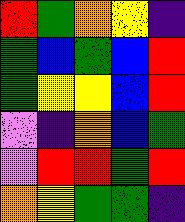[["red", "green", "orange", "yellow", "indigo"], ["green", "blue", "green", "blue", "red"], ["green", "yellow", "yellow", "blue", "red"], ["violet", "indigo", "orange", "blue", "green"], ["violet", "red", "red", "green", "red"], ["orange", "yellow", "green", "green", "indigo"]]